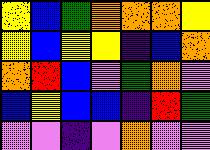[["yellow", "blue", "green", "orange", "orange", "orange", "yellow"], ["yellow", "blue", "yellow", "yellow", "indigo", "blue", "orange"], ["orange", "red", "blue", "violet", "green", "orange", "violet"], ["blue", "yellow", "blue", "blue", "indigo", "red", "green"], ["violet", "violet", "indigo", "violet", "orange", "violet", "violet"]]